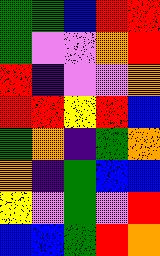[["green", "green", "blue", "red", "red"], ["green", "violet", "violet", "orange", "red"], ["red", "indigo", "violet", "violet", "orange"], ["red", "red", "yellow", "red", "blue"], ["green", "orange", "indigo", "green", "orange"], ["orange", "indigo", "green", "blue", "blue"], ["yellow", "violet", "green", "violet", "red"], ["blue", "blue", "green", "red", "orange"]]